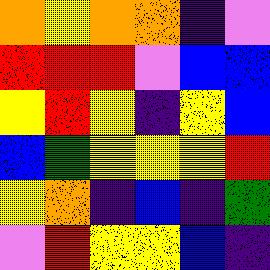[["orange", "yellow", "orange", "orange", "indigo", "violet"], ["red", "red", "red", "violet", "blue", "blue"], ["yellow", "red", "yellow", "indigo", "yellow", "blue"], ["blue", "green", "yellow", "yellow", "yellow", "red"], ["yellow", "orange", "indigo", "blue", "indigo", "green"], ["violet", "red", "yellow", "yellow", "blue", "indigo"]]